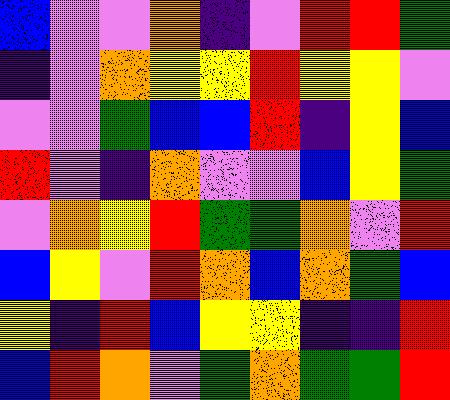[["blue", "violet", "violet", "orange", "indigo", "violet", "red", "red", "green"], ["indigo", "violet", "orange", "yellow", "yellow", "red", "yellow", "yellow", "violet"], ["violet", "violet", "green", "blue", "blue", "red", "indigo", "yellow", "blue"], ["red", "violet", "indigo", "orange", "violet", "violet", "blue", "yellow", "green"], ["violet", "orange", "yellow", "red", "green", "green", "orange", "violet", "red"], ["blue", "yellow", "violet", "red", "orange", "blue", "orange", "green", "blue"], ["yellow", "indigo", "red", "blue", "yellow", "yellow", "indigo", "indigo", "red"], ["blue", "red", "orange", "violet", "green", "orange", "green", "green", "red"]]